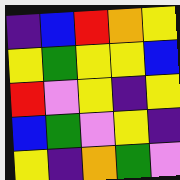[["indigo", "blue", "red", "orange", "yellow"], ["yellow", "green", "yellow", "yellow", "blue"], ["red", "violet", "yellow", "indigo", "yellow"], ["blue", "green", "violet", "yellow", "indigo"], ["yellow", "indigo", "orange", "green", "violet"]]